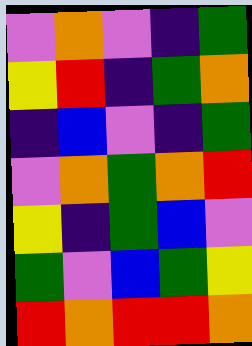[["violet", "orange", "violet", "indigo", "green"], ["yellow", "red", "indigo", "green", "orange"], ["indigo", "blue", "violet", "indigo", "green"], ["violet", "orange", "green", "orange", "red"], ["yellow", "indigo", "green", "blue", "violet"], ["green", "violet", "blue", "green", "yellow"], ["red", "orange", "red", "red", "orange"]]